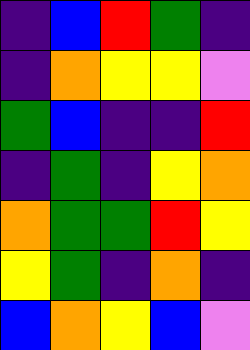[["indigo", "blue", "red", "green", "indigo"], ["indigo", "orange", "yellow", "yellow", "violet"], ["green", "blue", "indigo", "indigo", "red"], ["indigo", "green", "indigo", "yellow", "orange"], ["orange", "green", "green", "red", "yellow"], ["yellow", "green", "indigo", "orange", "indigo"], ["blue", "orange", "yellow", "blue", "violet"]]